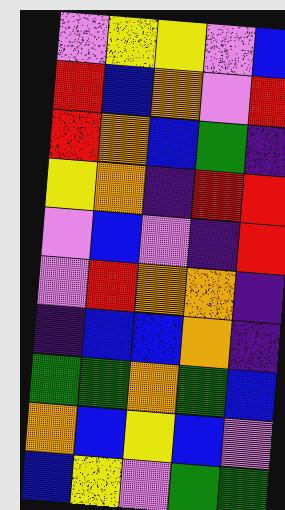[["violet", "yellow", "yellow", "violet", "blue"], ["red", "blue", "orange", "violet", "red"], ["red", "orange", "blue", "green", "indigo"], ["yellow", "orange", "indigo", "red", "red"], ["violet", "blue", "violet", "indigo", "red"], ["violet", "red", "orange", "orange", "indigo"], ["indigo", "blue", "blue", "orange", "indigo"], ["green", "green", "orange", "green", "blue"], ["orange", "blue", "yellow", "blue", "violet"], ["blue", "yellow", "violet", "green", "green"]]